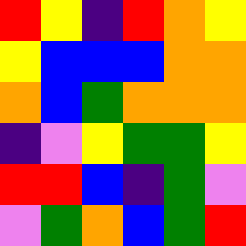[["red", "yellow", "indigo", "red", "orange", "yellow"], ["yellow", "blue", "blue", "blue", "orange", "orange"], ["orange", "blue", "green", "orange", "orange", "orange"], ["indigo", "violet", "yellow", "green", "green", "yellow"], ["red", "red", "blue", "indigo", "green", "violet"], ["violet", "green", "orange", "blue", "green", "red"]]